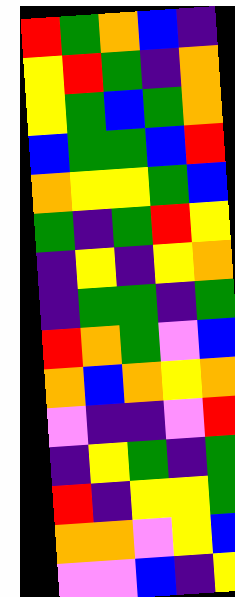[["red", "green", "orange", "blue", "indigo"], ["yellow", "red", "green", "indigo", "orange"], ["yellow", "green", "blue", "green", "orange"], ["blue", "green", "green", "blue", "red"], ["orange", "yellow", "yellow", "green", "blue"], ["green", "indigo", "green", "red", "yellow"], ["indigo", "yellow", "indigo", "yellow", "orange"], ["indigo", "green", "green", "indigo", "green"], ["red", "orange", "green", "violet", "blue"], ["orange", "blue", "orange", "yellow", "orange"], ["violet", "indigo", "indigo", "violet", "red"], ["indigo", "yellow", "green", "indigo", "green"], ["red", "indigo", "yellow", "yellow", "green"], ["orange", "orange", "violet", "yellow", "blue"], ["violet", "violet", "blue", "indigo", "yellow"]]